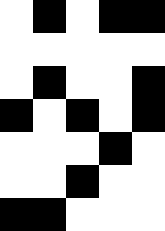[["white", "black", "white", "black", "black"], ["white", "white", "white", "white", "white"], ["white", "black", "white", "white", "black"], ["black", "white", "black", "white", "black"], ["white", "white", "white", "black", "white"], ["white", "white", "black", "white", "white"], ["black", "black", "white", "white", "white"]]